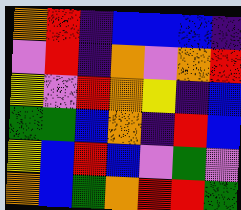[["orange", "red", "indigo", "blue", "blue", "blue", "indigo"], ["violet", "red", "indigo", "orange", "violet", "orange", "red"], ["yellow", "violet", "red", "orange", "yellow", "indigo", "blue"], ["green", "green", "blue", "orange", "indigo", "red", "blue"], ["yellow", "blue", "red", "blue", "violet", "green", "violet"], ["orange", "blue", "green", "orange", "red", "red", "green"]]